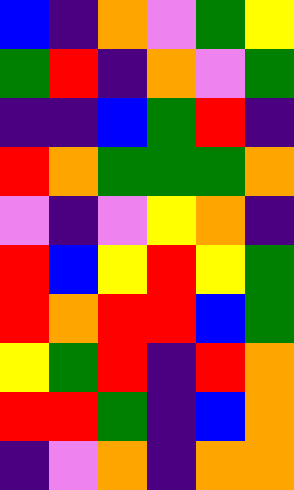[["blue", "indigo", "orange", "violet", "green", "yellow"], ["green", "red", "indigo", "orange", "violet", "green"], ["indigo", "indigo", "blue", "green", "red", "indigo"], ["red", "orange", "green", "green", "green", "orange"], ["violet", "indigo", "violet", "yellow", "orange", "indigo"], ["red", "blue", "yellow", "red", "yellow", "green"], ["red", "orange", "red", "red", "blue", "green"], ["yellow", "green", "red", "indigo", "red", "orange"], ["red", "red", "green", "indigo", "blue", "orange"], ["indigo", "violet", "orange", "indigo", "orange", "orange"]]